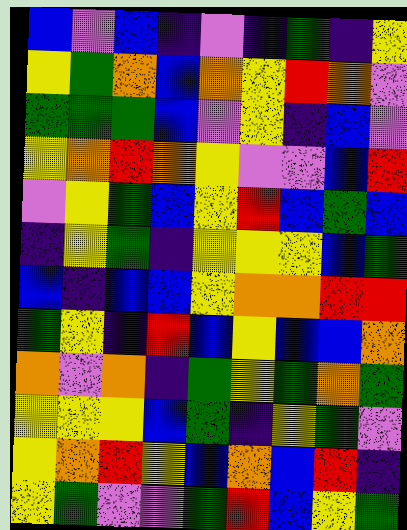[["blue", "violet", "blue", "indigo", "violet", "indigo", "green", "indigo", "yellow"], ["yellow", "green", "orange", "blue", "orange", "yellow", "red", "orange", "violet"], ["green", "green", "green", "blue", "violet", "yellow", "indigo", "blue", "violet"], ["yellow", "orange", "red", "orange", "yellow", "violet", "violet", "blue", "red"], ["violet", "yellow", "green", "blue", "yellow", "red", "blue", "green", "blue"], ["indigo", "yellow", "green", "indigo", "yellow", "yellow", "yellow", "blue", "green"], ["blue", "indigo", "blue", "blue", "yellow", "orange", "orange", "red", "red"], ["green", "yellow", "indigo", "red", "blue", "yellow", "blue", "blue", "orange"], ["orange", "violet", "orange", "indigo", "green", "yellow", "green", "orange", "green"], ["yellow", "yellow", "yellow", "blue", "green", "indigo", "yellow", "green", "violet"], ["yellow", "orange", "red", "yellow", "blue", "orange", "blue", "red", "indigo"], ["yellow", "green", "violet", "violet", "green", "red", "blue", "yellow", "green"]]